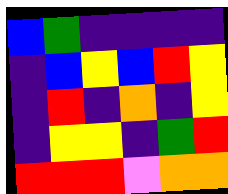[["blue", "green", "indigo", "indigo", "indigo", "indigo"], ["indigo", "blue", "yellow", "blue", "red", "yellow"], ["indigo", "red", "indigo", "orange", "indigo", "yellow"], ["indigo", "yellow", "yellow", "indigo", "green", "red"], ["red", "red", "red", "violet", "orange", "orange"]]